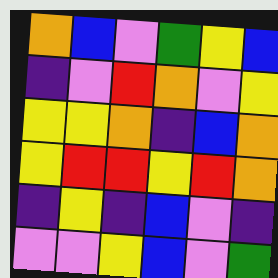[["orange", "blue", "violet", "green", "yellow", "blue"], ["indigo", "violet", "red", "orange", "violet", "yellow"], ["yellow", "yellow", "orange", "indigo", "blue", "orange"], ["yellow", "red", "red", "yellow", "red", "orange"], ["indigo", "yellow", "indigo", "blue", "violet", "indigo"], ["violet", "violet", "yellow", "blue", "violet", "green"]]